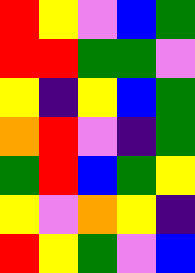[["red", "yellow", "violet", "blue", "green"], ["red", "red", "green", "green", "violet"], ["yellow", "indigo", "yellow", "blue", "green"], ["orange", "red", "violet", "indigo", "green"], ["green", "red", "blue", "green", "yellow"], ["yellow", "violet", "orange", "yellow", "indigo"], ["red", "yellow", "green", "violet", "blue"]]